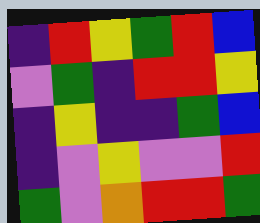[["indigo", "red", "yellow", "green", "red", "blue"], ["violet", "green", "indigo", "red", "red", "yellow"], ["indigo", "yellow", "indigo", "indigo", "green", "blue"], ["indigo", "violet", "yellow", "violet", "violet", "red"], ["green", "violet", "orange", "red", "red", "green"]]